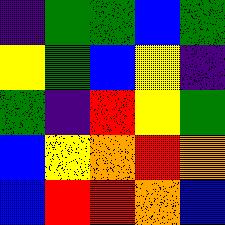[["indigo", "green", "green", "blue", "green"], ["yellow", "green", "blue", "yellow", "indigo"], ["green", "indigo", "red", "yellow", "green"], ["blue", "yellow", "orange", "red", "orange"], ["blue", "red", "red", "orange", "blue"]]